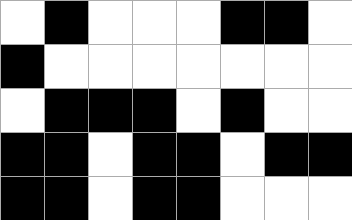[["white", "black", "white", "white", "white", "black", "black", "white"], ["black", "white", "white", "white", "white", "white", "white", "white"], ["white", "black", "black", "black", "white", "black", "white", "white"], ["black", "black", "white", "black", "black", "white", "black", "black"], ["black", "black", "white", "black", "black", "white", "white", "white"]]